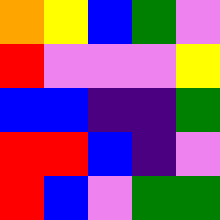[["orange", "yellow", "blue", "green", "violet"], ["red", "violet", "violet", "violet", "yellow"], ["blue", "blue", "indigo", "indigo", "green"], ["red", "red", "blue", "indigo", "violet"], ["red", "blue", "violet", "green", "green"]]